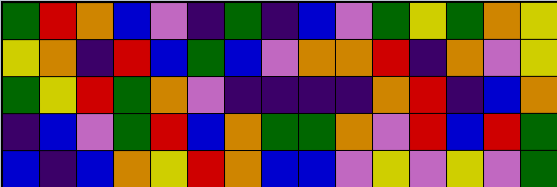[["green", "red", "orange", "blue", "violet", "indigo", "green", "indigo", "blue", "violet", "green", "yellow", "green", "orange", "yellow"], ["yellow", "orange", "indigo", "red", "blue", "green", "blue", "violet", "orange", "orange", "red", "indigo", "orange", "violet", "yellow"], ["green", "yellow", "red", "green", "orange", "violet", "indigo", "indigo", "indigo", "indigo", "orange", "red", "indigo", "blue", "orange"], ["indigo", "blue", "violet", "green", "red", "blue", "orange", "green", "green", "orange", "violet", "red", "blue", "red", "green"], ["blue", "indigo", "blue", "orange", "yellow", "red", "orange", "blue", "blue", "violet", "yellow", "violet", "yellow", "violet", "green"]]